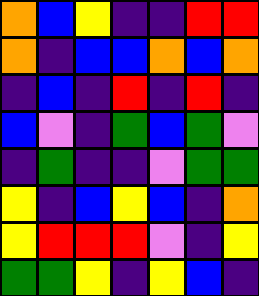[["orange", "blue", "yellow", "indigo", "indigo", "red", "red"], ["orange", "indigo", "blue", "blue", "orange", "blue", "orange"], ["indigo", "blue", "indigo", "red", "indigo", "red", "indigo"], ["blue", "violet", "indigo", "green", "blue", "green", "violet"], ["indigo", "green", "indigo", "indigo", "violet", "green", "green"], ["yellow", "indigo", "blue", "yellow", "blue", "indigo", "orange"], ["yellow", "red", "red", "red", "violet", "indigo", "yellow"], ["green", "green", "yellow", "indigo", "yellow", "blue", "indigo"]]